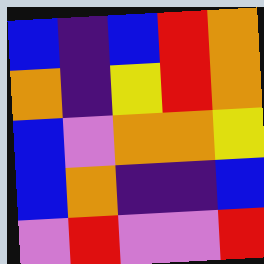[["blue", "indigo", "blue", "red", "orange"], ["orange", "indigo", "yellow", "red", "orange"], ["blue", "violet", "orange", "orange", "yellow"], ["blue", "orange", "indigo", "indigo", "blue"], ["violet", "red", "violet", "violet", "red"]]